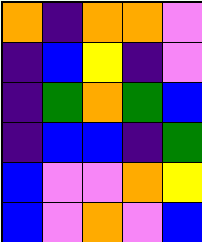[["orange", "indigo", "orange", "orange", "violet"], ["indigo", "blue", "yellow", "indigo", "violet"], ["indigo", "green", "orange", "green", "blue"], ["indigo", "blue", "blue", "indigo", "green"], ["blue", "violet", "violet", "orange", "yellow"], ["blue", "violet", "orange", "violet", "blue"]]